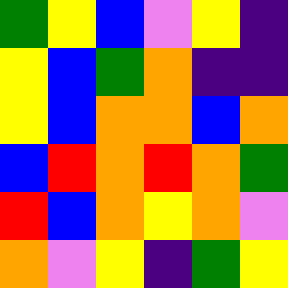[["green", "yellow", "blue", "violet", "yellow", "indigo"], ["yellow", "blue", "green", "orange", "indigo", "indigo"], ["yellow", "blue", "orange", "orange", "blue", "orange"], ["blue", "red", "orange", "red", "orange", "green"], ["red", "blue", "orange", "yellow", "orange", "violet"], ["orange", "violet", "yellow", "indigo", "green", "yellow"]]